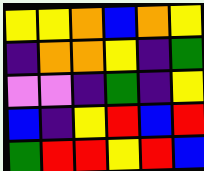[["yellow", "yellow", "orange", "blue", "orange", "yellow"], ["indigo", "orange", "orange", "yellow", "indigo", "green"], ["violet", "violet", "indigo", "green", "indigo", "yellow"], ["blue", "indigo", "yellow", "red", "blue", "red"], ["green", "red", "red", "yellow", "red", "blue"]]